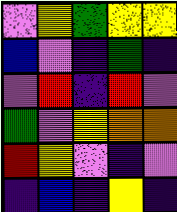[["violet", "yellow", "green", "yellow", "yellow"], ["blue", "violet", "indigo", "green", "indigo"], ["violet", "red", "indigo", "red", "violet"], ["green", "violet", "yellow", "orange", "orange"], ["red", "yellow", "violet", "indigo", "violet"], ["indigo", "blue", "indigo", "yellow", "indigo"]]